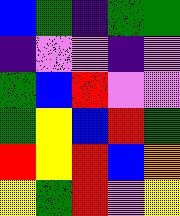[["blue", "green", "indigo", "green", "green"], ["indigo", "violet", "violet", "indigo", "violet"], ["green", "blue", "red", "violet", "violet"], ["green", "yellow", "blue", "red", "green"], ["red", "yellow", "red", "blue", "orange"], ["yellow", "green", "red", "violet", "yellow"]]